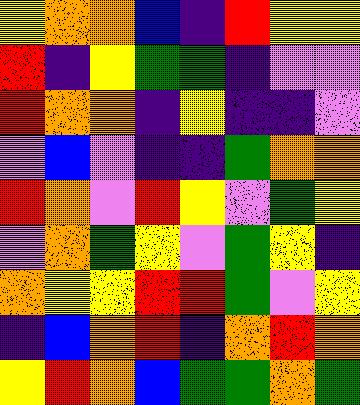[["yellow", "orange", "orange", "blue", "indigo", "red", "yellow", "yellow"], ["red", "indigo", "yellow", "green", "green", "indigo", "violet", "violet"], ["red", "orange", "orange", "indigo", "yellow", "indigo", "indigo", "violet"], ["violet", "blue", "violet", "indigo", "indigo", "green", "orange", "orange"], ["red", "orange", "violet", "red", "yellow", "violet", "green", "yellow"], ["violet", "orange", "green", "yellow", "violet", "green", "yellow", "indigo"], ["orange", "yellow", "yellow", "red", "red", "green", "violet", "yellow"], ["indigo", "blue", "orange", "red", "indigo", "orange", "red", "orange"], ["yellow", "red", "orange", "blue", "green", "green", "orange", "green"]]